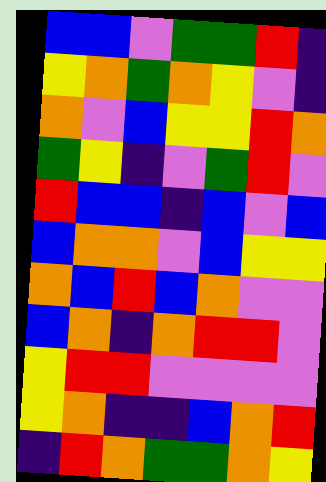[["blue", "blue", "violet", "green", "green", "red", "indigo"], ["yellow", "orange", "green", "orange", "yellow", "violet", "indigo"], ["orange", "violet", "blue", "yellow", "yellow", "red", "orange"], ["green", "yellow", "indigo", "violet", "green", "red", "violet"], ["red", "blue", "blue", "indigo", "blue", "violet", "blue"], ["blue", "orange", "orange", "violet", "blue", "yellow", "yellow"], ["orange", "blue", "red", "blue", "orange", "violet", "violet"], ["blue", "orange", "indigo", "orange", "red", "red", "violet"], ["yellow", "red", "red", "violet", "violet", "violet", "violet"], ["yellow", "orange", "indigo", "indigo", "blue", "orange", "red"], ["indigo", "red", "orange", "green", "green", "orange", "yellow"]]